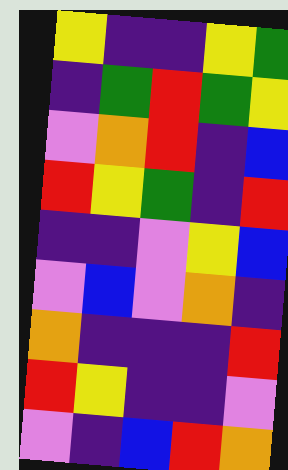[["yellow", "indigo", "indigo", "yellow", "green"], ["indigo", "green", "red", "green", "yellow"], ["violet", "orange", "red", "indigo", "blue"], ["red", "yellow", "green", "indigo", "red"], ["indigo", "indigo", "violet", "yellow", "blue"], ["violet", "blue", "violet", "orange", "indigo"], ["orange", "indigo", "indigo", "indigo", "red"], ["red", "yellow", "indigo", "indigo", "violet"], ["violet", "indigo", "blue", "red", "orange"]]